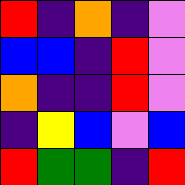[["red", "indigo", "orange", "indigo", "violet"], ["blue", "blue", "indigo", "red", "violet"], ["orange", "indigo", "indigo", "red", "violet"], ["indigo", "yellow", "blue", "violet", "blue"], ["red", "green", "green", "indigo", "red"]]